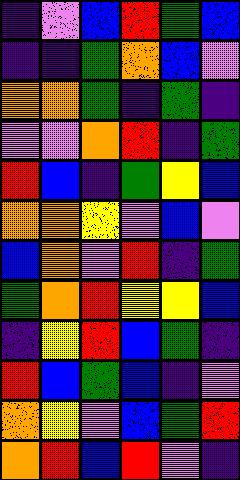[["indigo", "violet", "blue", "red", "green", "blue"], ["indigo", "indigo", "green", "orange", "blue", "violet"], ["orange", "orange", "green", "indigo", "green", "indigo"], ["violet", "violet", "orange", "red", "indigo", "green"], ["red", "blue", "indigo", "green", "yellow", "blue"], ["orange", "orange", "yellow", "violet", "blue", "violet"], ["blue", "orange", "violet", "red", "indigo", "green"], ["green", "orange", "red", "yellow", "yellow", "blue"], ["indigo", "yellow", "red", "blue", "green", "indigo"], ["red", "blue", "green", "blue", "indigo", "violet"], ["orange", "yellow", "violet", "blue", "green", "red"], ["orange", "red", "blue", "red", "violet", "indigo"]]